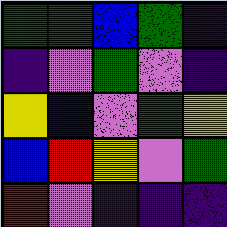[["green", "green", "blue", "green", "indigo"], ["indigo", "violet", "green", "violet", "indigo"], ["yellow", "blue", "violet", "green", "yellow"], ["blue", "red", "yellow", "violet", "green"], ["red", "violet", "indigo", "indigo", "indigo"]]